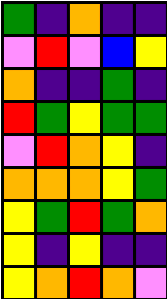[["green", "indigo", "orange", "indigo", "indigo"], ["violet", "red", "violet", "blue", "yellow"], ["orange", "indigo", "indigo", "green", "indigo"], ["red", "green", "yellow", "green", "green"], ["violet", "red", "orange", "yellow", "indigo"], ["orange", "orange", "orange", "yellow", "green"], ["yellow", "green", "red", "green", "orange"], ["yellow", "indigo", "yellow", "indigo", "indigo"], ["yellow", "orange", "red", "orange", "violet"]]